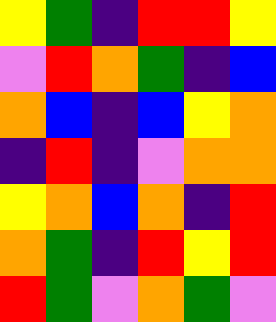[["yellow", "green", "indigo", "red", "red", "yellow"], ["violet", "red", "orange", "green", "indigo", "blue"], ["orange", "blue", "indigo", "blue", "yellow", "orange"], ["indigo", "red", "indigo", "violet", "orange", "orange"], ["yellow", "orange", "blue", "orange", "indigo", "red"], ["orange", "green", "indigo", "red", "yellow", "red"], ["red", "green", "violet", "orange", "green", "violet"]]